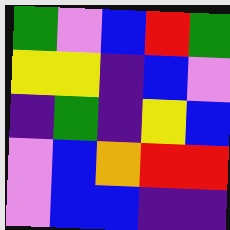[["green", "violet", "blue", "red", "green"], ["yellow", "yellow", "indigo", "blue", "violet"], ["indigo", "green", "indigo", "yellow", "blue"], ["violet", "blue", "orange", "red", "red"], ["violet", "blue", "blue", "indigo", "indigo"]]